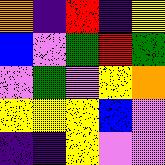[["orange", "indigo", "red", "indigo", "yellow"], ["blue", "violet", "green", "red", "green"], ["violet", "green", "violet", "yellow", "orange"], ["yellow", "yellow", "yellow", "blue", "violet"], ["indigo", "indigo", "yellow", "violet", "violet"]]